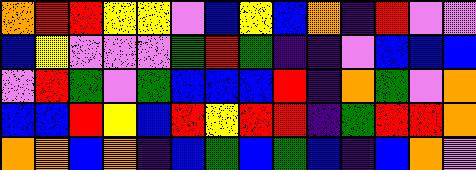[["orange", "red", "red", "yellow", "yellow", "violet", "blue", "yellow", "blue", "orange", "indigo", "red", "violet", "violet"], ["blue", "yellow", "violet", "violet", "violet", "green", "red", "green", "indigo", "indigo", "violet", "blue", "blue", "blue"], ["violet", "red", "green", "violet", "green", "blue", "blue", "blue", "red", "indigo", "orange", "green", "violet", "orange"], ["blue", "blue", "red", "yellow", "blue", "red", "yellow", "red", "red", "indigo", "green", "red", "red", "orange"], ["orange", "orange", "blue", "orange", "indigo", "blue", "green", "blue", "green", "blue", "indigo", "blue", "orange", "violet"]]